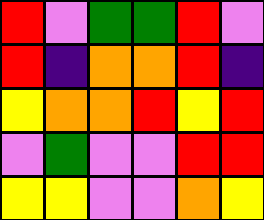[["red", "violet", "green", "green", "red", "violet"], ["red", "indigo", "orange", "orange", "red", "indigo"], ["yellow", "orange", "orange", "red", "yellow", "red"], ["violet", "green", "violet", "violet", "red", "red"], ["yellow", "yellow", "violet", "violet", "orange", "yellow"]]